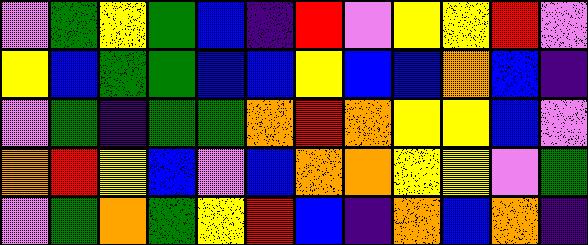[["violet", "green", "yellow", "green", "blue", "indigo", "red", "violet", "yellow", "yellow", "red", "violet"], ["yellow", "blue", "green", "green", "blue", "blue", "yellow", "blue", "blue", "orange", "blue", "indigo"], ["violet", "green", "indigo", "green", "green", "orange", "red", "orange", "yellow", "yellow", "blue", "violet"], ["orange", "red", "yellow", "blue", "violet", "blue", "orange", "orange", "yellow", "yellow", "violet", "green"], ["violet", "green", "orange", "green", "yellow", "red", "blue", "indigo", "orange", "blue", "orange", "indigo"]]